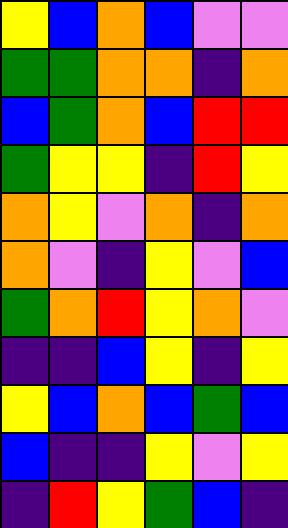[["yellow", "blue", "orange", "blue", "violet", "violet"], ["green", "green", "orange", "orange", "indigo", "orange"], ["blue", "green", "orange", "blue", "red", "red"], ["green", "yellow", "yellow", "indigo", "red", "yellow"], ["orange", "yellow", "violet", "orange", "indigo", "orange"], ["orange", "violet", "indigo", "yellow", "violet", "blue"], ["green", "orange", "red", "yellow", "orange", "violet"], ["indigo", "indigo", "blue", "yellow", "indigo", "yellow"], ["yellow", "blue", "orange", "blue", "green", "blue"], ["blue", "indigo", "indigo", "yellow", "violet", "yellow"], ["indigo", "red", "yellow", "green", "blue", "indigo"]]